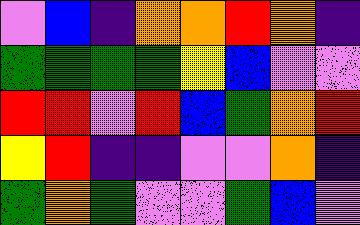[["violet", "blue", "indigo", "orange", "orange", "red", "orange", "indigo"], ["green", "green", "green", "green", "yellow", "blue", "violet", "violet"], ["red", "red", "violet", "red", "blue", "green", "orange", "red"], ["yellow", "red", "indigo", "indigo", "violet", "violet", "orange", "indigo"], ["green", "orange", "green", "violet", "violet", "green", "blue", "violet"]]